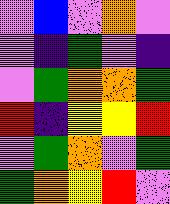[["violet", "blue", "violet", "orange", "violet"], ["violet", "indigo", "green", "violet", "indigo"], ["violet", "green", "orange", "orange", "green"], ["red", "indigo", "yellow", "yellow", "red"], ["violet", "green", "orange", "violet", "green"], ["green", "orange", "yellow", "red", "violet"]]